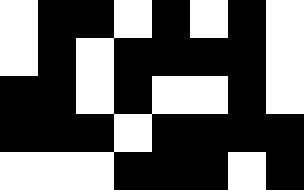[["white", "black", "black", "white", "black", "white", "black", "white"], ["white", "black", "white", "black", "black", "black", "black", "white"], ["black", "black", "white", "black", "white", "white", "black", "white"], ["black", "black", "black", "white", "black", "black", "black", "black"], ["white", "white", "white", "black", "black", "black", "white", "black"]]